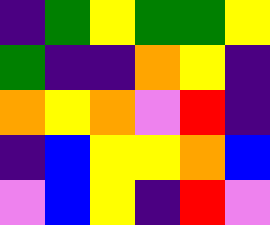[["indigo", "green", "yellow", "green", "green", "yellow"], ["green", "indigo", "indigo", "orange", "yellow", "indigo"], ["orange", "yellow", "orange", "violet", "red", "indigo"], ["indigo", "blue", "yellow", "yellow", "orange", "blue"], ["violet", "blue", "yellow", "indigo", "red", "violet"]]